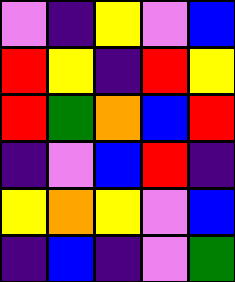[["violet", "indigo", "yellow", "violet", "blue"], ["red", "yellow", "indigo", "red", "yellow"], ["red", "green", "orange", "blue", "red"], ["indigo", "violet", "blue", "red", "indigo"], ["yellow", "orange", "yellow", "violet", "blue"], ["indigo", "blue", "indigo", "violet", "green"]]